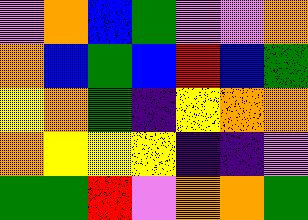[["violet", "orange", "blue", "green", "violet", "violet", "orange"], ["orange", "blue", "green", "blue", "red", "blue", "green"], ["yellow", "orange", "green", "indigo", "yellow", "orange", "orange"], ["orange", "yellow", "yellow", "yellow", "indigo", "indigo", "violet"], ["green", "green", "red", "violet", "orange", "orange", "green"]]